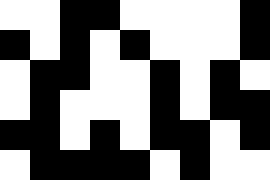[["white", "white", "black", "black", "white", "white", "white", "white", "black"], ["black", "white", "black", "white", "black", "white", "white", "white", "black"], ["white", "black", "black", "white", "white", "black", "white", "black", "white"], ["white", "black", "white", "white", "white", "black", "white", "black", "black"], ["black", "black", "white", "black", "white", "black", "black", "white", "black"], ["white", "black", "black", "black", "black", "white", "black", "white", "white"]]